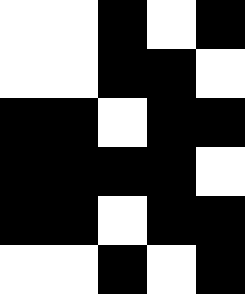[["white", "white", "black", "white", "black"], ["white", "white", "black", "black", "white"], ["black", "black", "white", "black", "black"], ["black", "black", "black", "black", "white"], ["black", "black", "white", "black", "black"], ["white", "white", "black", "white", "black"]]